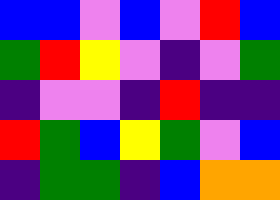[["blue", "blue", "violet", "blue", "violet", "red", "blue"], ["green", "red", "yellow", "violet", "indigo", "violet", "green"], ["indigo", "violet", "violet", "indigo", "red", "indigo", "indigo"], ["red", "green", "blue", "yellow", "green", "violet", "blue"], ["indigo", "green", "green", "indigo", "blue", "orange", "orange"]]